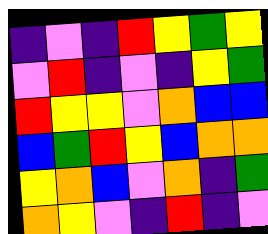[["indigo", "violet", "indigo", "red", "yellow", "green", "yellow"], ["violet", "red", "indigo", "violet", "indigo", "yellow", "green"], ["red", "yellow", "yellow", "violet", "orange", "blue", "blue"], ["blue", "green", "red", "yellow", "blue", "orange", "orange"], ["yellow", "orange", "blue", "violet", "orange", "indigo", "green"], ["orange", "yellow", "violet", "indigo", "red", "indigo", "violet"]]